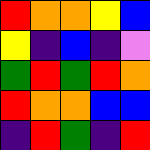[["red", "orange", "orange", "yellow", "blue"], ["yellow", "indigo", "blue", "indigo", "violet"], ["green", "red", "green", "red", "orange"], ["red", "orange", "orange", "blue", "blue"], ["indigo", "red", "green", "indigo", "red"]]